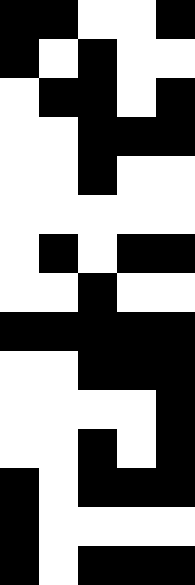[["black", "black", "white", "white", "black"], ["black", "white", "black", "white", "white"], ["white", "black", "black", "white", "black"], ["white", "white", "black", "black", "black"], ["white", "white", "black", "white", "white"], ["white", "white", "white", "white", "white"], ["white", "black", "white", "black", "black"], ["white", "white", "black", "white", "white"], ["black", "black", "black", "black", "black"], ["white", "white", "black", "black", "black"], ["white", "white", "white", "white", "black"], ["white", "white", "black", "white", "black"], ["black", "white", "black", "black", "black"], ["black", "white", "white", "white", "white"], ["black", "white", "black", "black", "black"]]